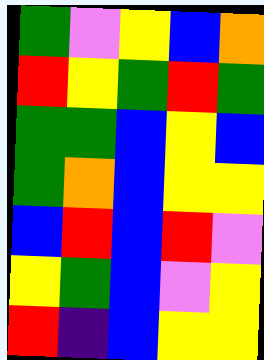[["green", "violet", "yellow", "blue", "orange"], ["red", "yellow", "green", "red", "green"], ["green", "green", "blue", "yellow", "blue"], ["green", "orange", "blue", "yellow", "yellow"], ["blue", "red", "blue", "red", "violet"], ["yellow", "green", "blue", "violet", "yellow"], ["red", "indigo", "blue", "yellow", "yellow"]]